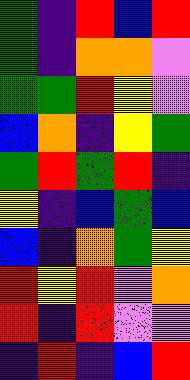[["green", "indigo", "red", "blue", "red"], ["green", "indigo", "orange", "orange", "violet"], ["green", "green", "red", "yellow", "violet"], ["blue", "orange", "indigo", "yellow", "green"], ["green", "red", "green", "red", "indigo"], ["yellow", "indigo", "blue", "green", "blue"], ["blue", "indigo", "orange", "green", "yellow"], ["red", "yellow", "red", "violet", "orange"], ["red", "indigo", "red", "violet", "violet"], ["indigo", "red", "indigo", "blue", "red"]]